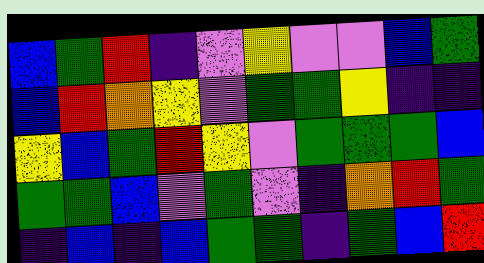[["blue", "green", "red", "indigo", "violet", "yellow", "violet", "violet", "blue", "green"], ["blue", "red", "orange", "yellow", "violet", "green", "green", "yellow", "indigo", "indigo"], ["yellow", "blue", "green", "red", "yellow", "violet", "green", "green", "green", "blue"], ["green", "green", "blue", "violet", "green", "violet", "indigo", "orange", "red", "green"], ["indigo", "blue", "indigo", "blue", "green", "green", "indigo", "green", "blue", "red"]]